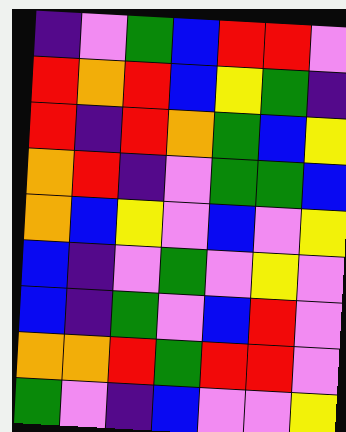[["indigo", "violet", "green", "blue", "red", "red", "violet"], ["red", "orange", "red", "blue", "yellow", "green", "indigo"], ["red", "indigo", "red", "orange", "green", "blue", "yellow"], ["orange", "red", "indigo", "violet", "green", "green", "blue"], ["orange", "blue", "yellow", "violet", "blue", "violet", "yellow"], ["blue", "indigo", "violet", "green", "violet", "yellow", "violet"], ["blue", "indigo", "green", "violet", "blue", "red", "violet"], ["orange", "orange", "red", "green", "red", "red", "violet"], ["green", "violet", "indigo", "blue", "violet", "violet", "yellow"]]